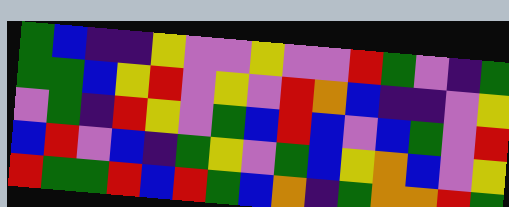[["green", "blue", "indigo", "indigo", "yellow", "violet", "violet", "yellow", "violet", "violet", "red", "green", "violet", "indigo", "green"], ["green", "green", "blue", "yellow", "red", "violet", "yellow", "violet", "red", "orange", "blue", "indigo", "indigo", "violet", "yellow"], ["violet", "green", "indigo", "red", "yellow", "violet", "green", "blue", "red", "blue", "violet", "blue", "green", "violet", "red"], ["blue", "red", "violet", "blue", "indigo", "green", "yellow", "violet", "green", "blue", "yellow", "orange", "blue", "violet", "yellow"], ["red", "green", "green", "red", "blue", "red", "green", "blue", "orange", "indigo", "green", "orange", "orange", "red", "green"]]